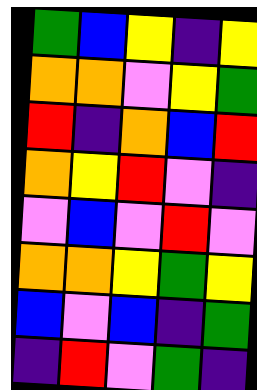[["green", "blue", "yellow", "indigo", "yellow"], ["orange", "orange", "violet", "yellow", "green"], ["red", "indigo", "orange", "blue", "red"], ["orange", "yellow", "red", "violet", "indigo"], ["violet", "blue", "violet", "red", "violet"], ["orange", "orange", "yellow", "green", "yellow"], ["blue", "violet", "blue", "indigo", "green"], ["indigo", "red", "violet", "green", "indigo"]]